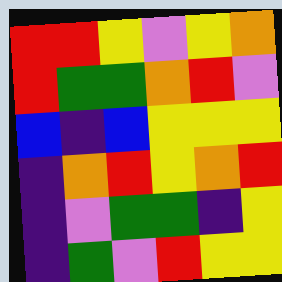[["red", "red", "yellow", "violet", "yellow", "orange"], ["red", "green", "green", "orange", "red", "violet"], ["blue", "indigo", "blue", "yellow", "yellow", "yellow"], ["indigo", "orange", "red", "yellow", "orange", "red"], ["indigo", "violet", "green", "green", "indigo", "yellow"], ["indigo", "green", "violet", "red", "yellow", "yellow"]]